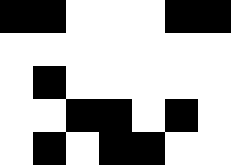[["black", "black", "white", "white", "white", "black", "black"], ["white", "white", "white", "white", "white", "white", "white"], ["white", "black", "white", "white", "white", "white", "white"], ["white", "white", "black", "black", "white", "black", "white"], ["white", "black", "white", "black", "black", "white", "white"]]